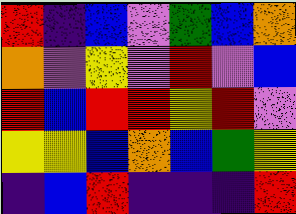[["red", "indigo", "blue", "violet", "green", "blue", "orange"], ["orange", "violet", "yellow", "violet", "red", "violet", "blue"], ["red", "blue", "red", "red", "yellow", "red", "violet"], ["yellow", "yellow", "blue", "orange", "blue", "green", "yellow"], ["indigo", "blue", "red", "indigo", "indigo", "indigo", "red"]]